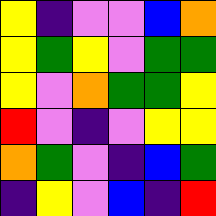[["yellow", "indigo", "violet", "violet", "blue", "orange"], ["yellow", "green", "yellow", "violet", "green", "green"], ["yellow", "violet", "orange", "green", "green", "yellow"], ["red", "violet", "indigo", "violet", "yellow", "yellow"], ["orange", "green", "violet", "indigo", "blue", "green"], ["indigo", "yellow", "violet", "blue", "indigo", "red"]]